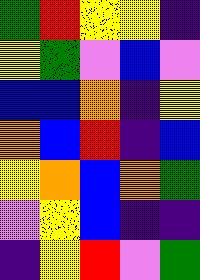[["green", "red", "yellow", "yellow", "indigo"], ["yellow", "green", "violet", "blue", "violet"], ["blue", "blue", "orange", "indigo", "yellow"], ["orange", "blue", "red", "indigo", "blue"], ["yellow", "orange", "blue", "orange", "green"], ["violet", "yellow", "blue", "indigo", "indigo"], ["indigo", "yellow", "red", "violet", "green"]]